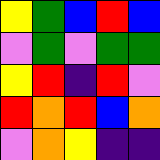[["yellow", "green", "blue", "red", "blue"], ["violet", "green", "violet", "green", "green"], ["yellow", "red", "indigo", "red", "violet"], ["red", "orange", "red", "blue", "orange"], ["violet", "orange", "yellow", "indigo", "indigo"]]